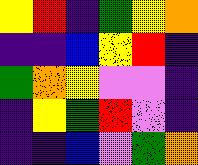[["yellow", "red", "indigo", "green", "yellow", "orange"], ["indigo", "indigo", "blue", "yellow", "red", "indigo"], ["green", "orange", "yellow", "violet", "violet", "indigo"], ["indigo", "yellow", "green", "red", "violet", "indigo"], ["indigo", "indigo", "blue", "violet", "green", "orange"]]